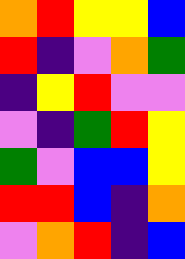[["orange", "red", "yellow", "yellow", "blue"], ["red", "indigo", "violet", "orange", "green"], ["indigo", "yellow", "red", "violet", "violet"], ["violet", "indigo", "green", "red", "yellow"], ["green", "violet", "blue", "blue", "yellow"], ["red", "red", "blue", "indigo", "orange"], ["violet", "orange", "red", "indigo", "blue"]]